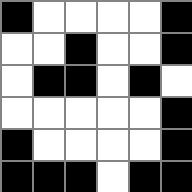[["black", "white", "white", "white", "white", "black"], ["white", "white", "black", "white", "white", "black"], ["white", "black", "black", "white", "black", "white"], ["white", "white", "white", "white", "white", "black"], ["black", "white", "white", "white", "white", "black"], ["black", "black", "black", "white", "black", "black"]]